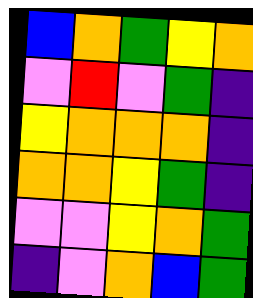[["blue", "orange", "green", "yellow", "orange"], ["violet", "red", "violet", "green", "indigo"], ["yellow", "orange", "orange", "orange", "indigo"], ["orange", "orange", "yellow", "green", "indigo"], ["violet", "violet", "yellow", "orange", "green"], ["indigo", "violet", "orange", "blue", "green"]]